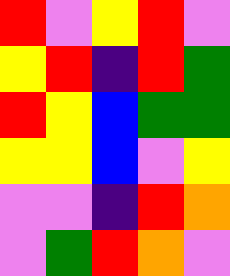[["red", "violet", "yellow", "red", "violet"], ["yellow", "red", "indigo", "red", "green"], ["red", "yellow", "blue", "green", "green"], ["yellow", "yellow", "blue", "violet", "yellow"], ["violet", "violet", "indigo", "red", "orange"], ["violet", "green", "red", "orange", "violet"]]